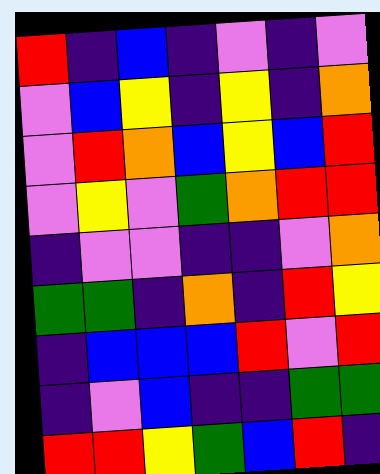[["red", "indigo", "blue", "indigo", "violet", "indigo", "violet"], ["violet", "blue", "yellow", "indigo", "yellow", "indigo", "orange"], ["violet", "red", "orange", "blue", "yellow", "blue", "red"], ["violet", "yellow", "violet", "green", "orange", "red", "red"], ["indigo", "violet", "violet", "indigo", "indigo", "violet", "orange"], ["green", "green", "indigo", "orange", "indigo", "red", "yellow"], ["indigo", "blue", "blue", "blue", "red", "violet", "red"], ["indigo", "violet", "blue", "indigo", "indigo", "green", "green"], ["red", "red", "yellow", "green", "blue", "red", "indigo"]]